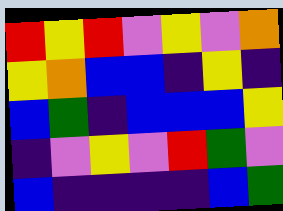[["red", "yellow", "red", "violet", "yellow", "violet", "orange"], ["yellow", "orange", "blue", "blue", "indigo", "yellow", "indigo"], ["blue", "green", "indigo", "blue", "blue", "blue", "yellow"], ["indigo", "violet", "yellow", "violet", "red", "green", "violet"], ["blue", "indigo", "indigo", "indigo", "indigo", "blue", "green"]]